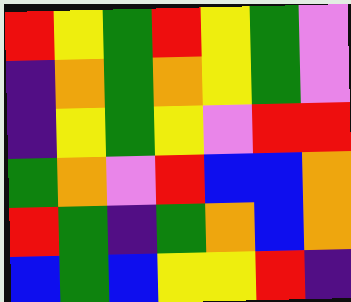[["red", "yellow", "green", "red", "yellow", "green", "violet"], ["indigo", "orange", "green", "orange", "yellow", "green", "violet"], ["indigo", "yellow", "green", "yellow", "violet", "red", "red"], ["green", "orange", "violet", "red", "blue", "blue", "orange"], ["red", "green", "indigo", "green", "orange", "blue", "orange"], ["blue", "green", "blue", "yellow", "yellow", "red", "indigo"]]